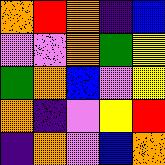[["orange", "red", "orange", "indigo", "blue"], ["violet", "violet", "orange", "green", "yellow"], ["green", "orange", "blue", "violet", "yellow"], ["orange", "indigo", "violet", "yellow", "red"], ["indigo", "orange", "violet", "blue", "orange"]]